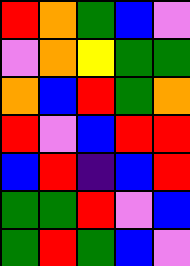[["red", "orange", "green", "blue", "violet"], ["violet", "orange", "yellow", "green", "green"], ["orange", "blue", "red", "green", "orange"], ["red", "violet", "blue", "red", "red"], ["blue", "red", "indigo", "blue", "red"], ["green", "green", "red", "violet", "blue"], ["green", "red", "green", "blue", "violet"]]